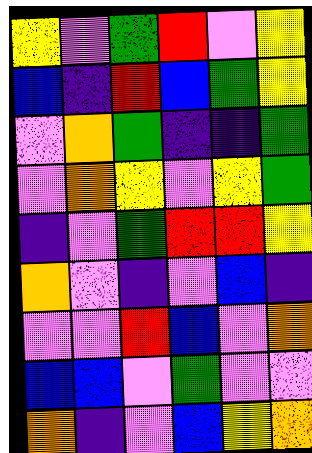[["yellow", "violet", "green", "red", "violet", "yellow"], ["blue", "indigo", "red", "blue", "green", "yellow"], ["violet", "orange", "green", "indigo", "indigo", "green"], ["violet", "orange", "yellow", "violet", "yellow", "green"], ["indigo", "violet", "green", "red", "red", "yellow"], ["orange", "violet", "indigo", "violet", "blue", "indigo"], ["violet", "violet", "red", "blue", "violet", "orange"], ["blue", "blue", "violet", "green", "violet", "violet"], ["orange", "indigo", "violet", "blue", "yellow", "orange"]]